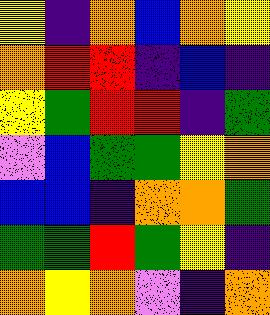[["yellow", "indigo", "orange", "blue", "orange", "yellow"], ["orange", "red", "red", "indigo", "blue", "indigo"], ["yellow", "green", "red", "red", "indigo", "green"], ["violet", "blue", "green", "green", "yellow", "orange"], ["blue", "blue", "indigo", "orange", "orange", "green"], ["green", "green", "red", "green", "yellow", "indigo"], ["orange", "yellow", "orange", "violet", "indigo", "orange"]]